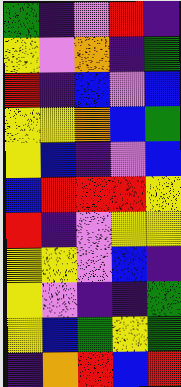[["green", "indigo", "violet", "red", "indigo"], ["yellow", "violet", "orange", "indigo", "green"], ["red", "indigo", "blue", "violet", "blue"], ["yellow", "yellow", "orange", "blue", "green"], ["yellow", "blue", "indigo", "violet", "blue"], ["blue", "red", "red", "red", "yellow"], ["red", "indigo", "violet", "yellow", "yellow"], ["yellow", "yellow", "violet", "blue", "indigo"], ["yellow", "violet", "indigo", "indigo", "green"], ["yellow", "blue", "green", "yellow", "green"], ["indigo", "orange", "red", "blue", "red"]]